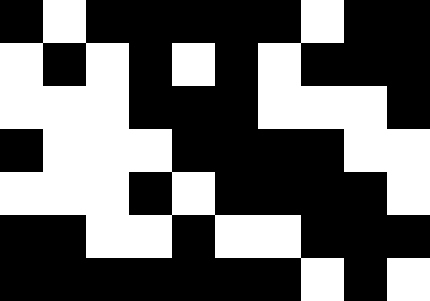[["black", "white", "black", "black", "black", "black", "black", "white", "black", "black"], ["white", "black", "white", "black", "white", "black", "white", "black", "black", "black"], ["white", "white", "white", "black", "black", "black", "white", "white", "white", "black"], ["black", "white", "white", "white", "black", "black", "black", "black", "white", "white"], ["white", "white", "white", "black", "white", "black", "black", "black", "black", "white"], ["black", "black", "white", "white", "black", "white", "white", "black", "black", "black"], ["black", "black", "black", "black", "black", "black", "black", "white", "black", "white"]]